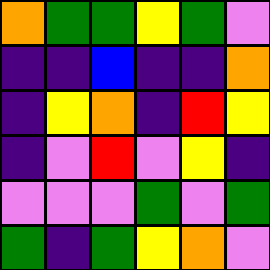[["orange", "green", "green", "yellow", "green", "violet"], ["indigo", "indigo", "blue", "indigo", "indigo", "orange"], ["indigo", "yellow", "orange", "indigo", "red", "yellow"], ["indigo", "violet", "red", "violet", "yellow", "indigo"], ["violet", "violet", "violet", "green", "violet", "green"], ["green", "indigo", "green", "yellow", "orange", "violet"]]